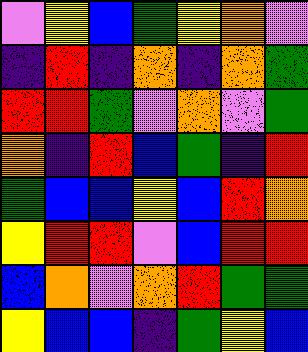[["violet", "yellow", "blue", "green", "yellow", "orange", "violet"], ["indigo", "red", "indigo", "orange", "indigo", "orange", "green"], ["red", "red", "green", "violet", "orange", "violet", "green"], ["orange", "indigo", "red", "blue", "green", "indigo", "red"], ["green", "blue", "blue", "yellow", "blue", "red", "orange"], ["yellow", "red", "red", "violet", "blue", "red", "red"], ["blue", "orange", "violet", "orange", "red", "green", "green"], ["yellow", "blue", "blue", "indigo", "green", "yellow", "blue"]]